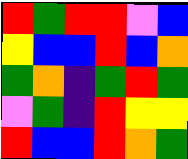[["red", "green", "red", "red", "violet", "blue"], ["yellow", "blue", "blue", "red", "blue", "orange"], ["green", "orange", "indigo", "green", "red", "green"], ["violet", "green", "indigo", "red", "yellow", "yellow"], ["red", "blue", "blue", "red", "orange", "green"]]